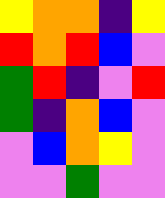[["yellow", "orange", "orange", "indigo", "yellow"], ["red", "orange", "red", "blue", "violet"], ["green", "red", "indigo", "violet", "red"], ["green", "indigo", "orange", "blue", "violet"], ["violet", "blue", "orange", "yellow", "violet"], ["violet", "violet", "green", "violet", "violet"]]